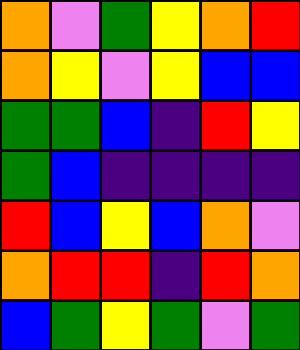[["orange", "violet", "green", "yellow", "orange", "red"], ["orange", "yellow", "violet", "yellow", "blue", "blue"], ["green", "green", "blue", "indigo", "red", "yellow"], ["green", "blue", "indigo", "indigo", "indigo", "indigo"], ["red", "blue", "yellow", "blue", "orange", "violet"], ["orange", "red", "red", "indigo", "red", "orange"], ["blue", "green", "yellow", "green", "violet", "green"]]